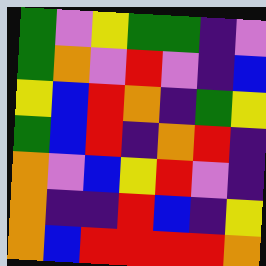[["green", "violet", "yellow", "green", "green", "indigo", "violet"], ["green", "orange", "violet", "red", "violet", "indigo", "blue"], ["yellow", "blue", "red", "orange", "indigo", "green", "yellow"], ["green", "blue", "red", "indigo", "orange", "red", "indigo"], ["orange", "violet", "blue", "yellow", "red", "violet", "indigo"], ["orange", "indigo", "indigo", "red", "blue", "indigo", "yellow"], ["orange", "blue", "red", "red", "red", "red", "orange"]]